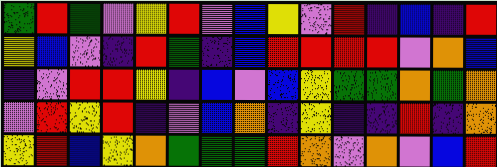[["green", "red", "green", "violet", "yellow", "red", "violet", "blue", "yellow", "violet", "red", "indigo", "blue", "indigo", "red"], ["yellow", "blue", "violet", "indigo", "red", "green", "indigo", "blue", "red", "red", "red", "red", "violet", "orange", "blue"], ["indigo", "violet", "red", "red", "yellow", "indigo", "blue", "violet", "blue", "yellow", "green", "green", "orange", "green", "orange"], ["violet", "red", "yellow", "red", "indigo", "violet", "blue", "orange", "indigo", "yellow", "indigo", "indigo", "red", "indigo", "orange"], ["yellow", "red", "blue", "yellow", "orange", "green", "green", "green", "red", "orange", "violet", "orange", "violet", "blue", "red"]]